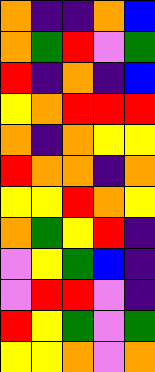[["orange", "indigo", "indigo", "orange", "blue"], ["orange", "green", "red", "violet", "green"], ["red", "indigo", "orange", "indigo", "blue"], ["yellow", "orange", "red", "red", "red"], ["orange", "indigo", "orange", "yellow", "yellow"], ["red", "orange", "orange", "indigo", "orange"], ["yellow", "yellow", "red", "orange", "yellow"], ["orange", "green", "yellow", "red", "indigo"], ["violet", "yellow", "green", "blue", "indigo"], ["violet", "red", "red", "violet", "indigo"], ["red", "yellow", "green", "violet", "green"], ["yellow", "yellow", "orange", "violet", "orange"]]